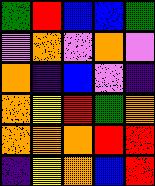[["green", "red", "blue", "blue", "green"], ["violet", "orange", "violet", "orange", "violet"], ["orange", "indigo", "blue", "violet", "indigo"], ["orange", "yellow", "red", "green", "orange"], ["orange", "orange", "orange", "red", "red"], ["indigo", "yellow", "orange", "blue", "red"]]